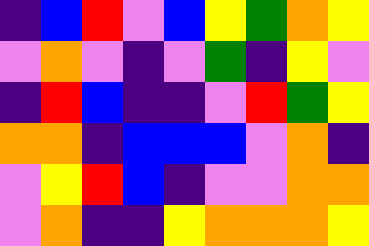[["indigo", "blue", "red", "violet", "blue", "yellow", "green", "orange", "yellow"], ["violet", "orange", "violet", "indigo", "violet", "green", "indigo", "yellow", "violet"], ["indigo", "red", "blue", "indigo", "indigo", "violet", "red", "green", "yellow"], ["orange", "orange", "indigo", "blue", "blue", "blue", "violet", "orange", "indigo"], ["violet", "yellow", "red", "blue", "indigo", "violet", "violet", "orange", "orange"], ["violet", "orange", "indigo", "indigo", "yellow", "orange", "orange", "orange", "yellow"]]